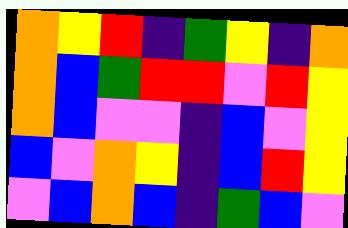[["orange", "yellow", "red", "indigo", "green", "yellow", "indigo", "orange"], ["orange", "blue", "green", "red", "red", "violet", "red", "yellow"], ["orange", "blue", "violet", "violet", "indigo", "blue", "violet", "yellow"], ["blue", "violet", "orange", "yellow", "indigo", "blue", "red", "yellow"], ["violet", "blue", "orange", "blue", "indigo", "green", "blue", "violet"]]